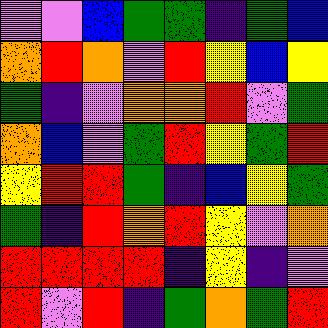[["violet", "violet", "blue", "green", "green", "indigo", "green", "blue"], ["orange", "red", "orange", "violet", "red", "yellow", "blue", "yellow"], ["green", "indigo", "violet", "orange", "orange", "red", "violet", "green"], ["orange", "blue", "violet", "green", "red", "yellow", "green", "red"], ["yellow", "red", "red", "green", "indigo", "blue", "yellow", "green"], ["green", "indigo", "red", "orange", "red", "yellow", "violet", "orange"], ["red", "red", "red", "red", "indigo", "yellow", "indigo", "violet"], ["red", "violet", "red", "indigo", "green", "orange", "green", "red"]]